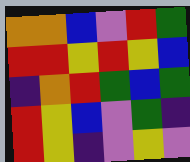[["orange", "orange", "blue", "violet", "red", "green"], ["red", "red", "yellow", "red", "yellow", "blue"], ["indigo", "orange", "red", "green", "blue", "green"], ["red", "yellow", "blue", "violet", "green", "indigo"], ["red", "yellow", "indigo", "violet", "yellow", "violet"]]